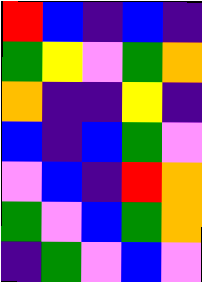[["red", "blue", "indigo", "blue", "indigo"], ["green", "yellow", "violet", "green", "orange"], ["orange", "indigo", "indigo", "yellow", "indigo"], ["blue", "indigo", "blue", "green", "violet"], ["violet", "blue", "indigo", "red", "orange"], ["green", "violet", "blue", "green", "orange"], ["indigo", "green", "violet", "blue", "violet"]]